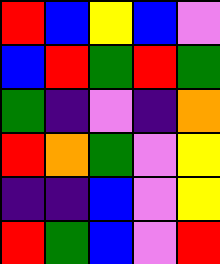[["red", "blue", "yellow", "blue", "violet"], ["blue", "red", "green", "red", "green"], ["green", "indigo", "violet", "indigo", "orange"], ["red", "orange", "green", "violet", "yellow"], ["indigo", "indigo", "blue", "violet", "yellow"], ["red", "green", "blue", "violet", "red"]]